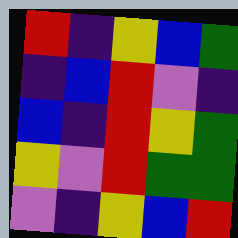[["red", "indigo", "yellow", "blue", "green"], ["indigo", "blue", "red", "violet", "indigo"], ["blue", "indigo", "red", "yellow", "green"], ["yellow", "violet", "red", "green", "green"], ["violet", "indigo", "yellow", "blue", "red"]]